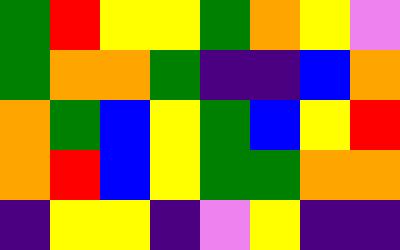[["green", "red", "yellow", "yellow", "green", "orange", "yellow", "violet"], ["green", "orange", "orange", "green", "indigo", "indigo", "blue", "orange"], ["orange", "green", "blue", "yellow", "green", "blue", "yellow", "red"], ["orange", "red", "blue", "yellow", "green", "green", "orange", "orange"], ["indigo", "yellow", "yellow", "indigo", "violet", "yellow", "indigo", "indigo"]]